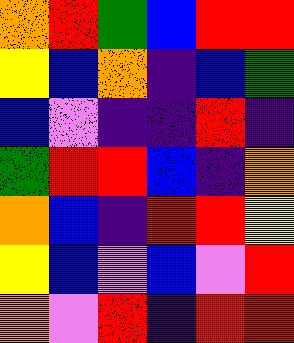[["orange", "red", "green", "blue", "red", "red"], ["yellow", "blue", "orange", "indigo", "blue", "green"], ["blue", "violet", "indigo", "indigo", "red", "indigo"], ["green", "red", "red", "blue", "indigo", "orange"], ["orange", "blue", "indigo", "red", "red", "yellow"], ["yellow", "blue", "violet", "blue", "violet", "red"], ["orange", "violet", "red", "indigo", "red", "red"]]